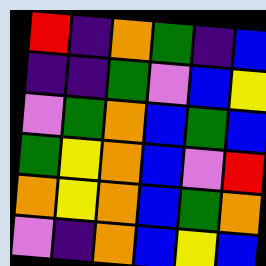[["red", "indigo", "orange", "green", "indigo", "blue"], ["indigo", "indigo", "green", "violet", "blue", "yellow"], ["violet", "green", "orange", "blue", "green", "blue"], ["green", "yellow", "orange", "blue", "violet", "red"], ["orange", "yellow", "orange", "blue", "green", "orange"], ["violet", "indigo", "orange", "blue", "yellow", "blue"]]